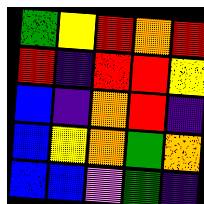[["green", "yellow", "red", "orange", "red"], ["red", "indigo", "red", "red", "yellow"], ["blue", "indigo", "orange", "red", "indigo"], ["blue", "yellow", "orange", "green", "orange"], ["blue", "blue", "violet", "green", "indigo"]]